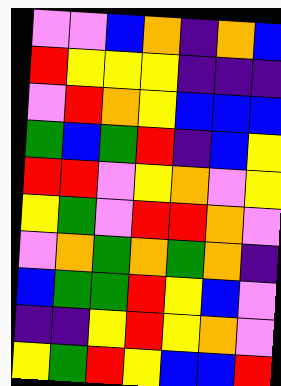[["violet", "violet", "blue", "orange", "indigo", "orange", "blue"], ["red", "yellow", "yellow", "yellow", "indigo", "indigo", "indigo"], ["violet", "red", "orange", "yellow", "blue", "blue", "blue"], ["green", "blue", "green", "red", "indigo", "blue", "yellow"], ["red", "red", "violet", "yellow", "orange", "violet", "yellow"], ["yellow", "green", "violet", "red", "red", "orange", "violet"], ["violet", "orange", "green", "orange", "green", "orange", "indigo"], ["blue", "green", "green", "red", "yellow", "blue", "violet"], ["indigo", "indigo", "yellow", "red", "yellow", "orange", "violet"], ["yellow", "green", "red", "yellow", "blue", "blue", "red"]]